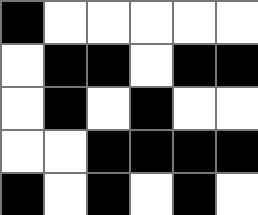[["black", "white", "white", "white", "white", "white"], ["white", "black", "black", "white", "black", "black"], ["white", "black", "white", "black", "white", "white"], ["white", "white", "black", "black", "black", "black"], ["black", "white", "black", "white", "black", "white"]]